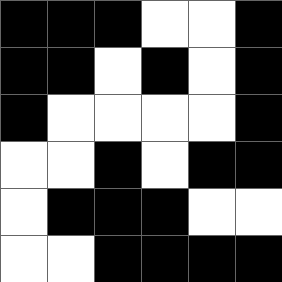[["black", "black", "black", "white", "white", "black"], ["black", "black", "white", "black", "white", "black"], ["black", "white", "white", "white", "white", "black"], ["white", "white", "black", "white", "black", "black"], ["white", "black", "black", "black", "white", "white"], ["white", "white", "black", "black", "black", "black"]]